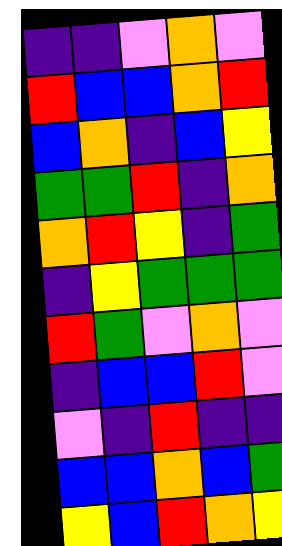[["indigo", "indigo", "violet", "orange", "violet"], ["red", "blue", "blue", "orange", "red"], ["blue", "orange", "indigo", "blue", "yellow"], ["green", "green", "red", "indigo", "orange"], ["orange", "red", "yellow", "indigo", "green"], ["indigo", "yellow", "green", "green", "green"], ["red", "green", "violet", "orange", "violet"], ["indigo", "blue", "blue", "red", "violet"], ["violet", "indigo", "red", "indigo", "indigo"], ["blue", "blue", "orange", "blue", "green"], ["yellow", "blue", "red", "orange", "yellow"]]